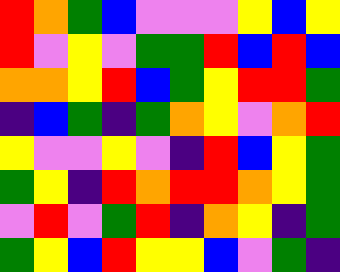[["red", "orange", "green", "blue", "violet", "violet", "violet", "yellow", "blue", "yellow"], ["red", "violet", "yellow", "violet", "green", "green", "red", "blue", "red", "blue"], ["orange", "orange", "yellow", "red", "blue", "green", "yellow", "red", "red", "green"], ["indigo", "blue", "green", "indigo", "green", "orange", "yellow", "violet", "orange", "red"], ["yellow", "violet", "violet", "yellow", "violet", "indigo", "red", "blue", "yellow", "green"], ["green", "yellow", "indigo", "red", "orange", "red", "red", "orange", "yellow", "green"], ["violet", "red", "violet", "green", "red", "indigo", "orange", "yellow", "indigo", "green"], ["green", "yellow", "blue", "red", "yellow", "yellow", "blue", "violet", "green", "indigo"]]